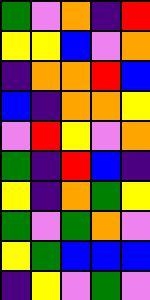[["green", "violet", "orange", "indigo", "red"], ["yellow", "yellow", "blue", "violet", "orange"], ["indigo", "orange", "orange", "red", "blue"], ["blue", "indigo", "orange", "orange", "yellow"], ["violet", "red", "yellow", "violet", "orange"], ["green", "indigo", "red", "blue", "indigo"], ["yellow", "indigo", "orange", "green", "yellow"], ["green", "violet", "green", "orange", "violet"], ["yellow", "green", "blue", "blue", "blue"], ["indigo", "yellow", "violet", "green", "violet"]]